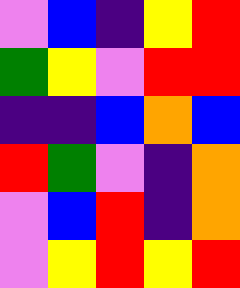[["violet", "blue", "indigo", "yellow", "red"], ["green", "yellow", "violet", "red", "red"], ["indigo", "indigo", "blue", "orange", "blue"], ["red", "green", "violet", "indigo", "orange"], ["violet", "blue", "red", "indigo", "orange"], ["violet", "yellow", "red", "yellow", "red"]]